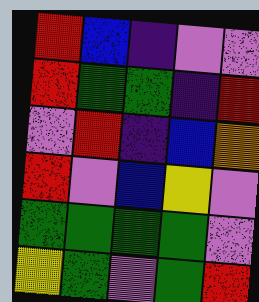[["red", "blue", "indigo", "violet", "violet"], ["red", "green", "green", "indigo", "red"], ["violet", "red", "indigo", "blue", "orange"], ["red", "violet", "blue", "yellow", "violet"], ["green", "green", "green", "green", "violet"], ["yellow", "green", "violet", "green", "red"]]